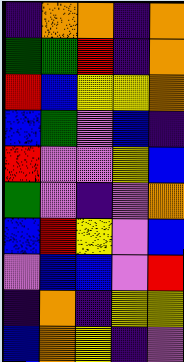[["indigo", "orange", "orange", "indigo", "orange"], ["green", "green", "red", "indigo", "orange"], ["red", "blue", "yellow", "yellow", "orange"], ["blue", "green", "violet", "blue", "indigo"], ["red", "violet", "violet", "yellow", "blue"], ["green", "violet", "indigo", "violet", "orange"], ["blue", "red", "yellow", "violet", "blue"], ["violet", "blue", "blue", "violet", "red"], ["indigo", "orange", "indigo", "yellow", "yellow"], ["blue", "orange", "yellow", "indigo", "violet"]]